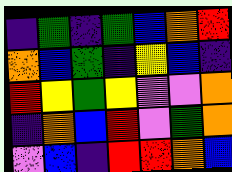[["indigo", "green", "indigo", "green", "blue", "orange", "red"], ["orange", "blue", "green", "indigo", "yellow", "blue", "indigo"], ["red", "yellow", "green", "yellow", "violet", "violet", "orange"], ["indigo", "orange", "blue", "red", "violet", "green", "orange"], ["violet", "blue", "indigo", "red", "red", "orange", "blue"]]